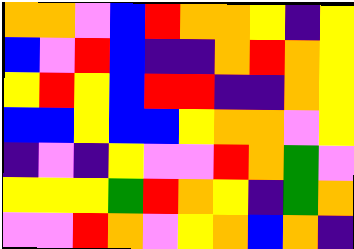[["orange", "orange", "violet", "blue", "red", "orange", "orange", "yellow", "indigo", "yellow"], ["blue", "violet", "red", "blue", "indigo", "indigo", "orange", "red", "orange", "yellow"], ["yellow", "red", "yellow", "blue", "red", "red", "indigo", "indigo", "orange", "yellow"], ["blue", "blue", "yellow", "blue", "blue", "yellow", "orange", "orange", "violet", "yellow"], ["indigo", "violet", "indigo", "yellow", "violet", "violet", "red", "orange", "green", "violet"], ["yellow", "yellow", "yellow", "green", "red", "orange", "yellow", "indigo", "green", "orange"], ["violet", "violet", "red", "orange", "violet", "yellow", "orange", "blue", "orange", "indigo"]]